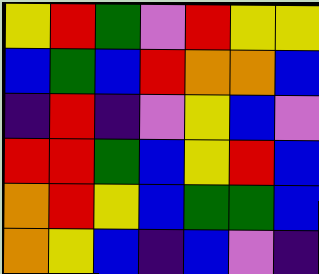[["yellow", "red", "green", "violet", "red", "yellow", "yellow"], ["blue", "green", "blue", "red", "orange", "orange", "blue"], ["indigo", "red", "indigo", "violet", "yellow", "blue", "violet"], ["red", "red", "green", "blue", "yellow", "red", "blue"], ["orange", "red", "yellow", "blue", "green", "green", "blue"], ["orange", "yellow", "blue", "indigo", "blue", "violet", "indigo"]]